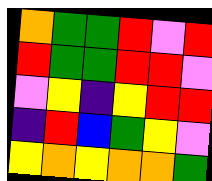[["orange", "green", "green", "red", "violet", "red"], ["red", "green", "green", "red", "red", "violet"], ["violet", "yellow", "indigo", "yellow", "red", "red"], ["indigo", "red", "blue", "green", "yellow", "violet"], ["yellow", "orange", "yellow", "orange", "orange", "green"]]